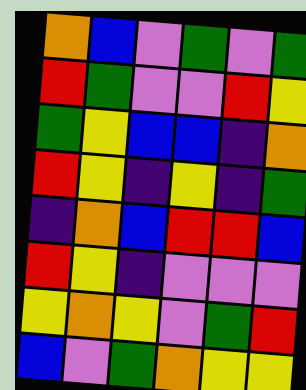[["orange", "blue", "violet", "green", "violet", "green"], ["red", "green", "violet", "violet", "red", "yellow"], ["green", "yellow", "blue", "blue", "indigo", "orange"], ["red", "yellow", "indigo", "yellow", "indigo", "green"], ["indigo", "orange", "blue", "red", "red", "blue"], ["red", "yellow", "indigo", "violet", "violet", "violet"], ["yellow", "orange", "yellow", "violet", "green", "red"], ["blue", "violet", "green", "orange", "yellow", "yellow"]]